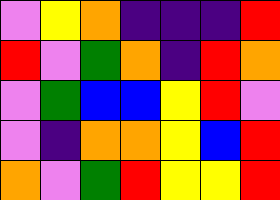[["violet", "yellow", "orange", "indigo", "indigo", "indigo", "red"], ["red", "violet", "green", "orange", "indigo", "red", "orange"], ["violet", "green", "blue", "blue", "yellow", "red", "violet"], ["violet", "indigo", "orange", "orange", "yellow", "blue", "red"], ["orange", "violet", "green", "red", "yellow", "yellow", "red"]]